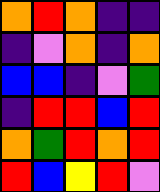[["orange", "red", "orange", "indigo", "indigo"], ["indigo", "violet", "orange", "indigo", "orange"], ["blue", "blue", "indigo", "violet", "green"], ["indigo", "red", "red", "blue", "red"], ["orange", "green", "red", "orange", "red"], ["red", "blue", "yellow", "red", "violet"]]